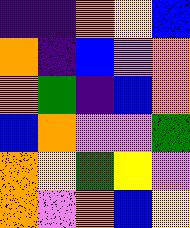[["indigo", "indigo", "orange", "yellow", "blue"], ["orange", "indigo", "blue", "violet", "orange"], ["orange", "green", "indigo", "blue", "orange"], ["blue", "orange", "violet", "violet", "green"], ["orange", "yellow", "green", "yellow", "violet"], ["orange", "violet", "orange", "blue", "yellow"]]